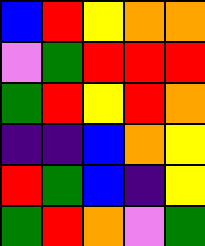[["blue", "red", "yellow", "orange", "orange"], ["violet", "green", "red", "red", "red"], ["green", "red", "yellow", "red", "orange"], ["indigo", "indigo", "blue", "orange", "yellow"], ["red", "green", "blue", "indigo", "yellow"], ["green", "red", "orange", "violet", "green"]]